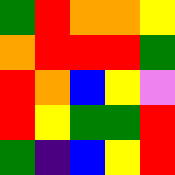[["green", "red", "orange", "orange", "yellow"], ["orange", "red", "red", "red", "green"], ["red", "orange", "blue", "yellow", "violet"], ["red", "yellow", "green", "green", "red"], ["green", "indigo", "blue", "yellow", "red"]]